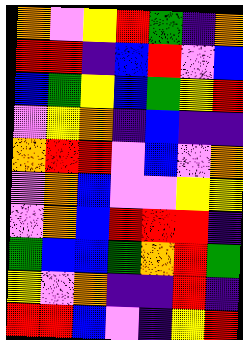[["orange", "violet", "yellow", "red", "green", "indigo", "orange"], ["red", "red", "indigo", "blue", "red", "violet", "blue"], ["blue", "green", "yellow", "blue", "green", "yellow", "red"], ["violet", "yellow", "orange", "indigo", "blue", "indigo", "indigo"], ["orange", "red", "red", "violet", "blue", "violet", "orange"], ["violet", "orange", "blue", "violet", "violet", "yellow", "yellow"], ["violet", "orange", "blue", "red", "red", "red", "indigo"], ["green", "blue", "blue", "green", "orange", "red", "green"], ["yellow", "violet", "orange", "indigo", "indigo", "red", "indigo"], ["red", "red", "blue", "violet", "indigo", "yellow", "red"]]